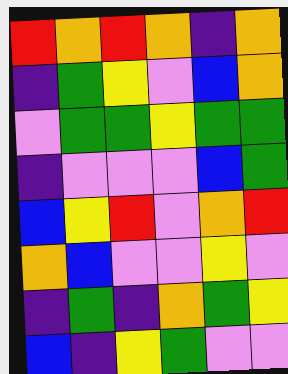[["red", "orange", "red", "orange", "indigo", "orange"], ["indigo", "green", "yellow", "violet", "blue", "orange"], ["violet", "green", "green", "yellow", "green", "green"], ["indigo", "violet", "violet", "violet", "blue", "green"], ["blue", "yellow", "red", "violet", "orange", "red"], ["orange", "blue", "violet", "violet", "yellow", "violet"], ["indigo", "green", "indigo", "orange", "green", "yellow"], ["blue", "indigo", "yellow", "green", "violet", "violet"]]